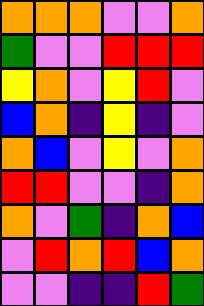[["orange", "orange", "orange", "violet", "violet", "orange"], ["green", "violet", "violet", "red", "red", "red"], ["yellow", "orange", "violet", "yellow", "red", "violet"], ["blue", "orange", "indigo", "yellow", "indigo", "violet"], ["orange", "blue", "violet", "yellow", "violet", "orange"], ["red", "red", "violet", "violet", "indigo", "orange"], ["orange", "violet", "green", "indigo", "orange", "blue"], ["violet", "red", "orange", "red", "blue", "orange"], ["violet", "violet", "indigo", "indigo", "red", "green"]]